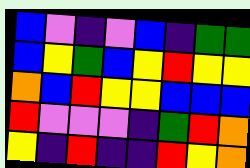[["blue", "violet", "indigo", "violet", "blue", "indigo", "green", "green"], ["blue", "yellow", "green", "blue", "yellow", "red", "yellow", "yellow"], ["orange", "blue", "red", "yellow", "yellow", "blue", "blue", "blue"], ["red", "violet", "violet", "violet", "indigo", "green", "red", "orange"], ["yellow", "indigo", "red", "indigo", "indigo", "red", "yellow", "orange"]]